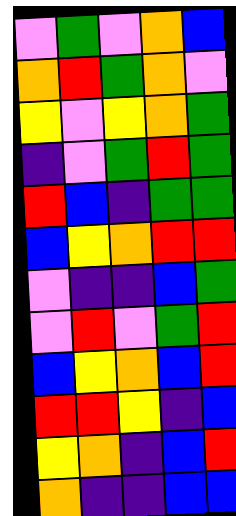[["violet", "green", "violet", "orange", "blue"], ["orange", "red", "green", "orange", "violet"], ["yellow", "violet", "yellow", "orange", "green"], ["indigo", "violet", "green", "red", "green"], ["red", "blue", "indigo", "green", "green"], ["blue", "yellow", "orange", "red", "red"], ["violet", "indigo", "indigo", "blue", "green"], ["violet", "red", "violet", "green", "red"], ["blue", "yellow", "orange", "blue", "red"], ["red", "red", "yellow", "indigo", "blue"], ["yellow", "orange", "indigo", "blue", "red"], ["orange", "indigo", "indigo", "blue", "blue"]]